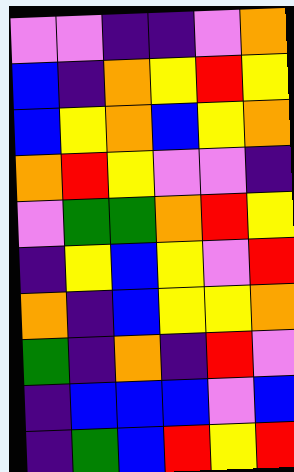[["violet", "violet", "indigo", "indigo", "violet", "orange"], ["blue", "indigo", "orange", "yellow", "red", "yellow"], ["blue", "yellow", "orange", "blue", "yellow", "orange"], ["orange", "red", "yellow", "violet", "violet", "indigo"], ["violet", "green", "green", "orange", "red", "yellow"], ["indigo", "yellow", "blue", "yellow", "violet", "red"], ["orange", "indigo", "blue", "yellow", "yellow", "orange"], ["green", "indigo", "orange", "indigo", "red", "violet"], ["indigo", "blue", "blue", "blue", "violet", "blue"], ["indigo", "green", "blue", "red", "yellow", "red"]]